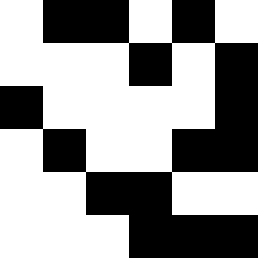[["white", "black", "black", "white", "black", "white"], ["white", "white", "white", "black", "white", "black"], ["black", "white", "white", "white", "white", "black"], ["white", "black", "white", "white", "black", "black"], ["white", "white", "black", "black", "white", "white"], ["white", "white", "white", "black", "black", "black"]]